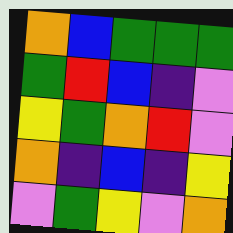[["orange", "blue", "green", "green", "green"], ["green", "red", "blue", "indigo", "violet"], ["yellow", "green", "orange", "red", "violet"], ["orange", "indigo", "blue", "indigo", "yellow"], ["violet", "green", "yellow", "violet", "orange"]]